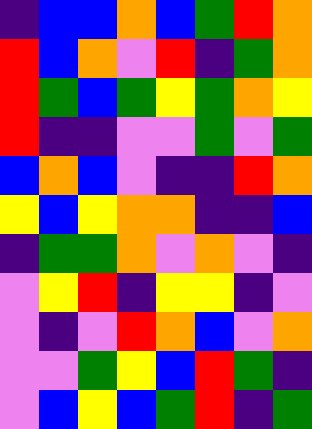[["indigo", "blue", "blue", "orange", "blue", "green", "red", "orange"], ["red", "blue", "orange", "violet", "red", "indigo", "green", "orange"], ["red", "green", "blue", "green", "yellow", "green", "orange", "yellow"], ["red", "indigo", "indigo", "violet", "violet", "green", "violet", "green"], ["blue", "orange", "blue", "violet", "indigo", "indigo", "red", "orange"], ["yellow", "blue", "yellow", "orange", "orange", "indigo", "indigo", "blue"], ["indigo", "green", "green", "orange", "violet", "orange", "violet", "indigo"], ["violet", "yellow", "red", "indigo", "yellow", "yellow", "indigo", "violet"], ["violet", "indigo", "violet", "red", "orange", "blue", "violet", "orange"], ["violet", "violet", "green", "yellow", "blue", "red", "green", "indigo"], ["violet", "blue", "yellow", "blue", "green", "red", "indigo", "green"]]